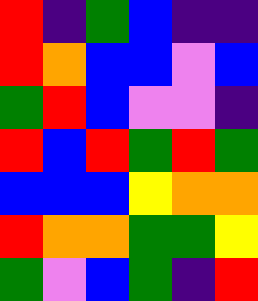[["red", "indigo", "green", "blue", "indigo", "indigo"], ["red", "orange", "blue", "blue", "violet", "blue"], ["green", "red", "blue", "violet", "violet", "indigo"], ["red", "blue", "red", "green", "red", "green"], ["blue", "blue", "blue", "yellow", "orange", "orange"], ["red", "orange", "orange", "green", "green", "yellow"], ["green", "violet", "blue", "green", "indigo", "red"]]